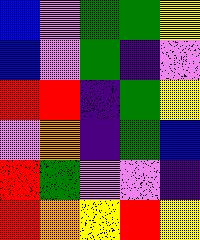[["blue", "violet", "green", "green", "yellow"], ["blue", "violet", "green", "indigo", "violet"], ["red", "red", "indigo", "green", "yellow"], ["violet", "orange", "indigo", "green", "blue"], ["red", "green", "violet", "violet", "indigo"], ["red", "orange", "yellow", "red", "yellow"]]